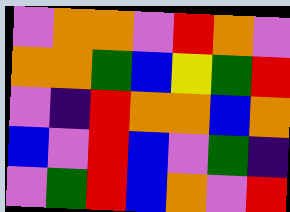[["violet", "orange", "orange", "violet", "red", "orange", "violet"], ["orange", "orange", "green", "blue", "yellow", "green", "red"], ["violet", "indigo", "red", "orange", "orange", "blue", "orange"], ["blue", "violet", "red", "blue", "violet", "green", "indigo"], ["violet", "green", "red", "blue", "orange", "violet", "red"]]